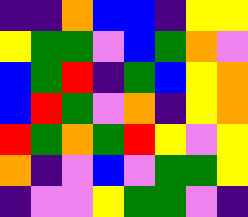[["indigo", "indigo", "orange", "blue", "blue", "indigo", "yellow", "yellow"], ["yellow", "green", "green", "violet", "blue", "green", "orange", "violet"], ["blue", "green", "red", "indigo", "green", "blue", "yellow", "orange"], ["blue", "red", "green", "violet", "orange", "indigo", "yellow", "orange"], ["red", "green", "orange", "green", "red", "yellow", "violet", "yellow"], ["orange", "indigo", "violet", "blue", "violet", "green", "green", "yellow"], ["indigo", "violet", "violet", "yellow", "green", "green", "violet", "indigo"]]